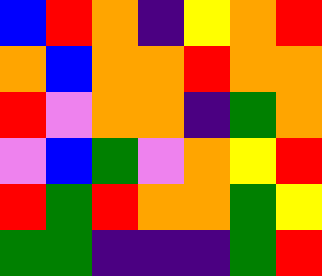[["blue", "red", "orange", "indigo", "yellow", "orange", "red"], ["orange", "blue", "orange", "orange", "red", "orange", "orange"], ["red", "violet", "orange", "orange", "indigo", "green", "orange"], ["violet", "blue", "green", "violet", "orange", "yellow", "red"], ["red", "green", "red", "orange", "orange", "green", "yellow"], ["green", "green", "indigo", "indigo", "indigo", "green", "red"]]